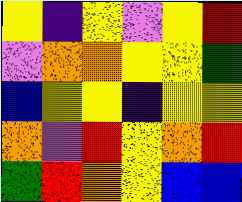[["yellow", "indigo", "yellow", "violet", "yellow", "red"], ["violet", "orange", "orange", "yellow", "yellow", "green"], ["blue", "yellow", "yellow", "indigo", "yellow", "yellow"], ["orange", "violet", "red", "yellow", "orange", "red"], ["green", "red", "orange", "yellow", "blue", "blue"]]